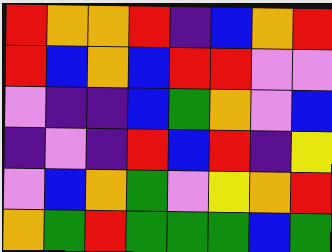[["red", "orange", "orange", "red", "indigo", "blue", "orange", "red"], ["red", "blue", "orange", "blue", "red", "red", "violet", "violet"], ["violet", "indigo", "indigo", "blue", "green", "orange", "violet", "blue"], ["indigo", "violet", "indigo", "red", "blue", "red", "indigo", "yellow"], ["violet", "blue", "orange", "green", "violet", "yellow", "orange", "red"], ["orange", "green", "red", "green", "green", "green", "blue", "green"]]